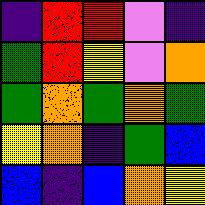[["indigo", "red", "red", "violet", "indigo"], ["green", "red", "yellow", "violet", "orange"], ["green", "orange", "green", "orange", "green"], ["yellow", "orange", "indigo", "green", "blue"], ["blue", "indigo", "blue", "orange", "yellow"]]